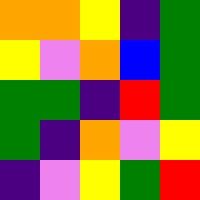[["orange", "orange", "yellow", "indigo", "green"], ["yellow", "violet", "orange", "blue", "green"], ["green", "green", "indigo", "red", "green"], ["green", "indigo", "orange", "violet", "yellow"], ["indigo", "violet", "yellow", "green", "red"]]